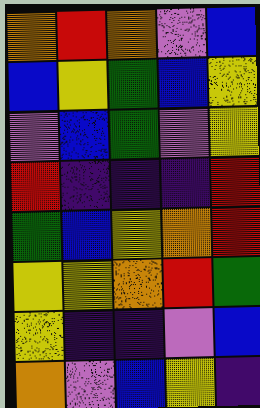[["orange", "red", "orange", "violet", "blue"], ["blue", "yellow", "green", "blue", "yellow"], ["violet", "blue", "green", "violet", "yellow"], ["red", "indigo", "indigo", "indigo", "red"], ["green", "blue", "yellow", "orange", "red"], ["yellow", "yellow", "orange", "red", "green"], ["yellow", "indigo", "indigo", "violet", "blue"], ["orange", "violet", "blue", "yellow", "indigo"]]